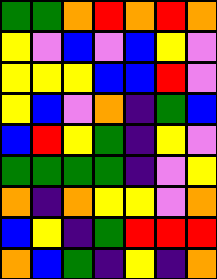[["green", "green", "orange", "red", "orange", "red", "orange"], ["yellow", "violet", "blue", "violet", "blue", "yellow", "violet"], ["yellow", "yellow", "yellow", "blue", "blue", "red", "violet"], ["yellow", "blue", "violet", "orange", "indigo", "green", "blue"], ["blue", "red", "yellow", "green", "indigo", "yellow", "violet"], ["green", "green", "green", "green", "indigo", "violet", "yellow"], ["orange", "indigo", "orange", "yellow", "yellow", "violet", "orange"], ["blue", "yellow", "indigo", "green", "red", "red", "red"], ["orange", "blue", "green", "indigo", "yellow", "indigo", "orange"]]